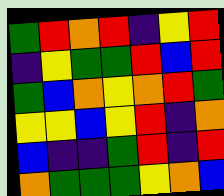[["green", "red", "orange", "red", "indigo", "yellow", "red"], ["indigo", "yellow", "green", "green", "red", "blue", "red"], ["green", "blue", "orange", "yellow", "orange", "red", "green"], ["yellow", "yellow", "blue", "yellow", "red", "indigo", "orange"], ["blue", "indigo", "indigo", "green", "red", "indigo", "red"], ["orange", "green", "green", "green", "yellow", "orange", "blue"]]